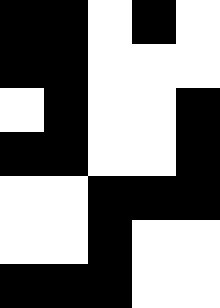[["black", "black", "white", "black", "white"], ["black", "black", "white", "white", "white"], ["white", "black", "white", "white", "black"], ["black", "black", "white", "white", "black"], ["white", "white", "black", "black", "black"], ["white", "white", "black", "white", "white"], ["black", "black", "black", "white", "white"]]